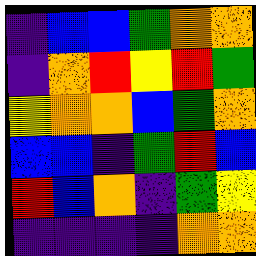[["indigo", "blue", "blue", "green", "orange", "orange"], ["indigo", "orange", "red", "yellow", "red", "green"], ["yellow", "orange", "orange", "blue", "green", "orange"], ["blue", "blue", "indigo", "green", "red", "blue"], ["red", "blue", "orange", "indigo", "green", "yellow"], ["indigo", "indigo", "indigo", "indigo", "orange", "orange"]]